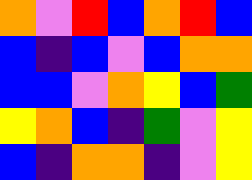[["orange", "violet", "red", "blue", "orange", "red", "blue"], ["blue", "indigo", "blue", "violet", "blue", "orange", "orange"], ["blue", "blue", "violet", "orange", "yellow", "blue", "green"], ["yellow", "orange", "blue", "indigo", "green", "violet", "yellow"], ["blue", "indigo", "orange", "orange", "indigo", "violet", "yellow"]]